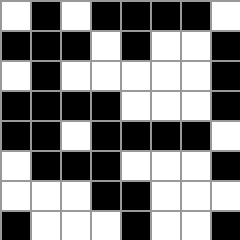[["white", "black", "white", "black", "black", "black", "black", "white"], ["black", "black", "black", "white", "black", "white", "white", "black"], ["white", "black", "white", "white", "white", "white", "white", "black"], ["black", "black", "black", "black", "white", "white", "white", "black"], ["black", "black", "white", "black", "black", "black", "black", "white"], ["white", "black", "black", "black", "white", "white", "white", "black"], ["white", "white", "white", "black", "black", "white", "white", "white"], ["black", "white", "white", "white", "black", "white", "white", "black"]]